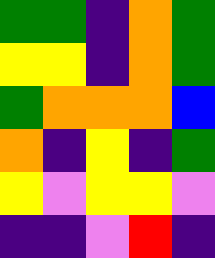[["green", "green", "indigo", "orange", "green"], ["yellow", "yellow", "indigo", "orange", "green"], ["green", "orange", "orange", "orange", "blue"], ["orange", "indigo", "yellow", "indigo", "green"], ["yellow", "violet", "yellow", "yellow", "violet"], ["indigo", "indigo", "violet", "red", "indigo"]]